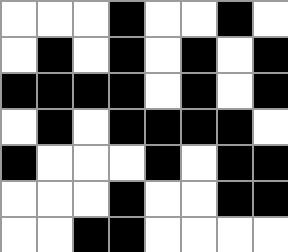[["white", "white", "white", "black", "white", "white", "black", "white"], ["white", "black", "white", "black", "white", "black", "white", "black"], ["black", "black", "black", "black", "white", "black", "white", "black"], ["white", "black", "white", "black", "black", "black", "black", "white"], ["black", "white", "white", "white", "black", "white", "black", "black"], ["white", "white", "white", "black", "white", "white", "black", "black"], ["white", "white", "black", "black", "white", "white", "white", "white"]]